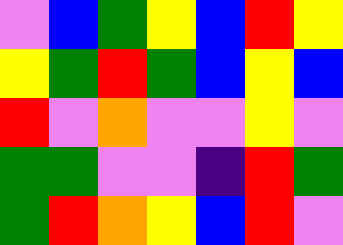[["violet", "blue", "green", "yellow", "blue", "red", "yellow"], ["yellow", "green", "red", "green", "blue", "yellow", "blue"], ["red", "violet", "orange", "violet", "violet", "yellow", "violet"], ["green", "green", "violet", "violet", "indigo", "red", "green"], ["green", "red", "orange", "yellow", "blue", "red", "violet"]]